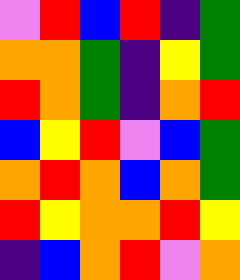[["violet", "red", "blue", "red", "indigo", "green"], ["orange", "orange", "green", "indigo", "yellow", "green"], ["red", "orange", "green", "indigo", "orange", "red"], ["blue", "yellow", "red", "violet", "blue", "green"], ["orange", "red", "orange", "blue", "orange", "green"], ["red", "yellow", "orange", "orange", "red", "yellow"], ["indigo", "blue", "orange", "red", "violet", "orange"]]